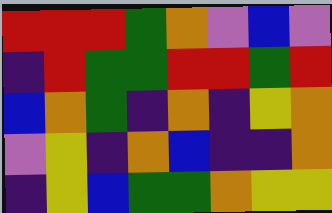[["red", "red", "red", "green", "orange", "violet", "blue", "violet"], ["indigo", "red", "green", "green", "red", "red", "green", "red"], ["blue", "orange", "green", "indigo", "orange", "indigo", "yellow", "orange"], ["violet", "yellow", "indigo", "orange", "blue", "indigo", "indigo", "orange"], ["indigo", "yellow", "blue", "green", "green", "orange", "yellow", "yellow"]]